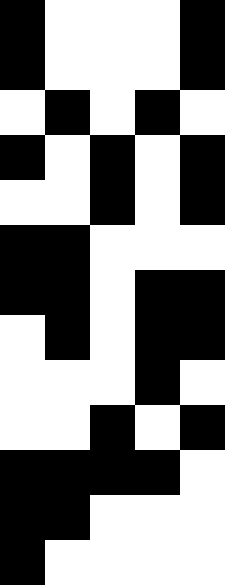[["black", "white", "white", "white", "black"], ["black", "white", "white", "white", "black"], ["white", "black", "white", "black", "white"], ["black", "white", "black", "white", "black"], ["white", "white", "black", "white", "black"], ["black", "black", "white", "white", "white"], ["black", "black", "white", "black", "black"], ["white", "black", "white", "black", "black"], ["white", "white", "white", "black", "white"], ["white", "white", "black", "white", "black"], ["black", "black", "black", "black", "white"], ["black", "black", "white", "white", "white"], ["black", "white", "white", "white", "white"]]